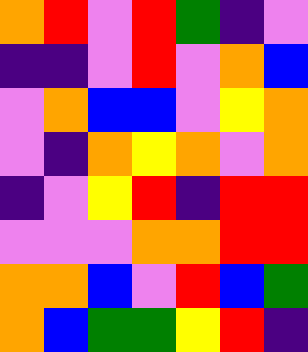[["orange", "red", "violet", "red", "green", "indigo", "violet"], ["indigo", "indigo", "violet", "red", "violet", "orange", "blue"], ["violet", "orange", "blue", "blue", "violet", "yellow", "orange"], ["violet", "indigo", "orange", "yellow", "orange", "violet", "orange"], ["indigo", "violet", "yellow", "red", "indigo", "red", "red"], ["violet", "violet", "violet", "orange", "orange", "red", "red"], ["orange", "orange", "blue", "violet", "red", "blue", "green"], ["orange", "blue", "green", "green", "yellow", "red", "indigo"]]